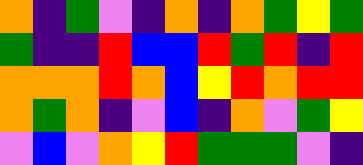[["orange", "indigo", "green", "violet", "indigo", "orange", "indigo", "orange", "green", "yellow", "green"], ["green", "indigo", "indigo", "red", "blue", "blue", "red", "green", "red", "indigo", "red"], ["orange", "orange", "orange", "red", "orange", "blue", "yellow", "red", "orange", "red", "red"], ["orange", "green", "orange", "indigo", "violet", "blue", "indigo", "orange", "violet", "green", "yellow"], ["violet", "blue", "violet", "orange", "yellow", "red", "green", "green", "green", "violet", "indigo"]]